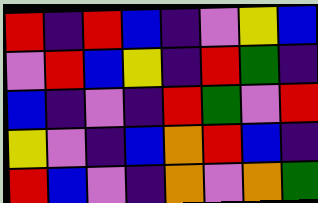[["red", "indigo", "red", "blue", "indigo", "violet", "yellow", "blue"], ["violet", "red", "blue", "yellow", "indigo", "red", "green", "indigo"], ["blue", "indigo", "violet", "indigo", "red", "green", "violet", "red"], ["yellow", "violet", "indigo", "blue", "orange", "red", "blue", "indigo"], ["red", "blue", "violet", "indigo", "orange", "violet", "orange", "green"]]